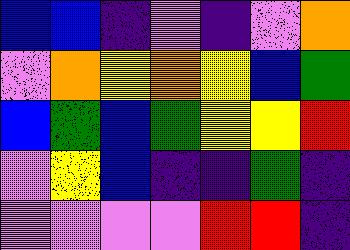[["blue", "blue", "indigo", "violet", "indigo", "violet", "orange"], ["violet", "orange", "yellow", "orange", "yellow", "blue", "green"], ["blue", "green", "blue", "green", "yellow", "yellow", "red"], ["violet", "yellow", "blue", "indigo", "indigo", "green", "indigo"], ["violet", "violet", "violet", "violet", "red", "red", "indigo"]]